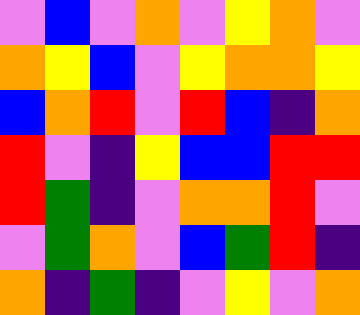[["violet", "blue", "violet", "orange", "violet", "yellow", "orange", "violet"], ["orange", "yellow", "blue", "violet", "yellow", "orange", "orange", "yellow"], ["blue", "orange", "red", "violet", "red", "blue", "indigo", "orange"], ["red", "violet", "indigo", "yellow", "blue", "blue", "red", "red"], ["red", "green", "indigo", "violet", "orange", "orange", "red", "violet"], ["violet", "green", "orange", "violet", "blue", "green", "red", "indigo"], ["orange", "indigo", "green", "indigo", "violet", "yellow", "violet", "orange"]]